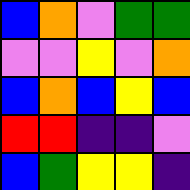[["blue", "orange", "violet", "green", "green"], ["violet", "violet", "yellow", "violet", "orange"], ["blue", "orange", "blue", "yellow", "blue"], ["red", "red", "indigo", "indigo", "violet"], ["blue", "green", "yellow", "yellow", "indigo"]]